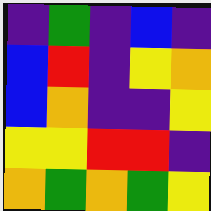[["indigo", "green", "indigo", "blue", "indigo"], ["blue", "red", "indigo", "yellow", "orange"], ["blue", "orange", "indigo", "indigo", "yellow"], ["yellow", "yellow", "red", "red", "indigo"], ["orange", "green", "orange", "green", "yellow"]]